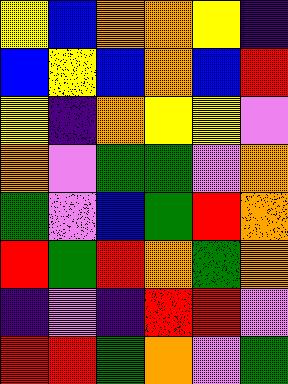[["yellow", "blue", "orange", "orange", "yellow", "indigo"], ["blue", "yellow", "blue", "orange", "blue", "red"], ["yellow", "indigo", "orange", "yellow", "yellow", "violet"], ["orange", "violet", "green", "green", "violet", "orange"], ["green", "violet", "blue", "green", "red", "orange"], ["red", "green", "red", "orange", "green", "orange"], ["indigo", "violet", "indigo", "red", "red", "violet"], ["red", "red", "green", "orange", "violet", "green"]]